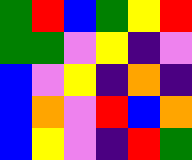[["green", "red", "blue", "green", "yellow", "red"], ["green", "green", "violet", "yellow", "indigo", "violet"], ["blue", "violet", "yellow", "indigo", "orange", "indigo"], ["blue", "orange", "violet", "red", "blue", "orange"], ["blue", "yellow", "violet", "indigo", "red", "green"]]